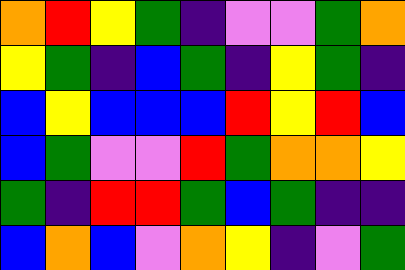[["orange", "red", "yellow", "green", "indigo", "violet", "violet", "green", "orange"], ["yellow", "green", "indigo", "blue", "green", "indigo", "yellow", "green", "indigo"], ["blue", "yellow", "blue", "blue", "blue", "red", "yellow", "red", "blue"], ["blue", "green", "violet", "violet", "red", "green", "orange", "orange", "yellow"], ["green", "indigo", "red", "red", "green", "blue", "green", "indigo", "indigo"], ["blue", "orange", "blue", "violet", "orange", "yellow", "indigo", "violet", "green"]]